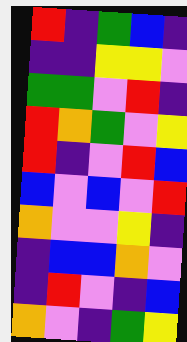[["red", "indigo", "green", "blue", "indigo"], ["indigo", "indigo", "yellow", "yellow", "violet"], ["green", "green", "violet", "red", "indigo"], ["red", "orange", "green", "violet", "yellow"], ["red", "indigo", "violet", "red", "blue"], ["blue", "violet", "blue", "violet", "red"], ["orange", "violet", "violet", "yellow", "indigo"], ["indigo", "blue", "blue", "orange", "violet"], ["indigo", "red", "violet", "indigo", "blue"], ["orange", "violet", "indigo", "green", "yellow"]]